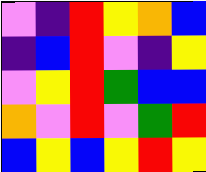[["violet", "indigo", "red", "yellow", "orange", "blue"], ["indigo", "blue", "red", "violet", "indigo", "yellow"], ["violet", "yellow", "red", "green", "blue", "blue"], ["orange", "violet", "red", "violet", "green", "red"], ["blue", "yellow", "blue", "yellow", "red", "yellow"]]